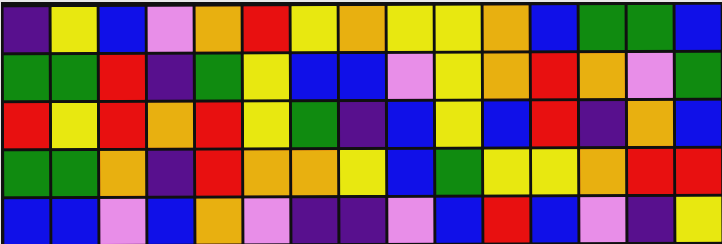[["indigo", "yellow", "blue", "violet", "orange", "red", "yellow", "orange", "yellow", "yellow", "orange", "blue", "green", "green", "blue"], ["green", "green", "red", "indigo", "green", "yellow", "blue", "blue", "violet", "yellow", "orange", "red", "orange", "violet", "green"], ["red", "yellow", "red", "orange", "red", "yellow", "green", "indigo", "blue", "yellow", "blue", "red", "indigo", "orange", "blue"], ["green", "green", "orange", "indigo", "red", "orange", "orange", "yellow", "blue", "green", "yellow", "yellow", "orange", "red", "red"], ["blue", "blue", "violet", "blue", "orange", "violet", "indigo", "indigo", "violet", "blue", "red", "blue", "violet", "indigo", "yellow"]]